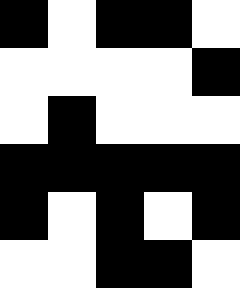[["black", "white", "black", "black", "white"], ["white", "white", "white", "white", "black"], ["white", "black", "white", "white", "white"], ["black", "black", "black", "black", "black"], ["black", "white", "black", "white", "black"], ["white", "white", "black", "black", "white"]]